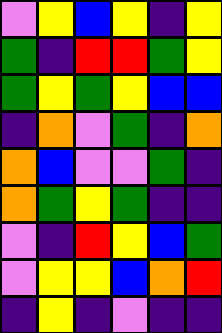[["violet", "yellow", "blue", "yellow", "indigo", "yellow"], ["green", "indigo", "red", "red", "green", "yellow"], ["green", "yellow", "green", "yellow", "blue", "blue"], ["indigo", "orange", "violet", "green", "indigo", "orange"], ["orange", "blue", "violet", "violet", "green", "indigo"], ["orange", "green", "yellow", "green", "indigo", "indigo"], ["violet", "indigo", "red", "yellow", "blue", "green"], ["violet", "yellow", "yellow", "blue", "orange", "red"], ["indigo", "yellow", "indigo", "violet", "indigo", "indigo"]]